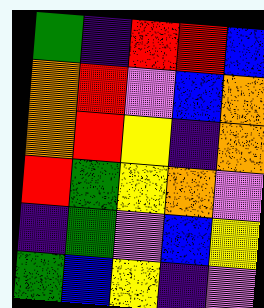[["green", "indigo", "red", "red", "blue"], ["orange", "red", "violet", "blue", "orange"], ["orange", "red", "yellow", "indigo", "orange"], ["red", "green", "yellow", "orange", "violet"], ["indigo", "green", "violet", "blue", "yellow"], ["green", "blue", "yellow", "indigo", "violet"]]